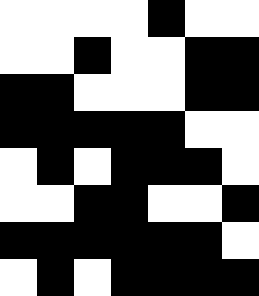[["white", "white", "white", "white", "black", "white", "white"], ["white", "white", "black", "white", "white", "black", "black"], ["black", "black", "white", "white", "white", "black", "black"], ["black", "black", "black", "black", "black", "white", "white"], ["white", "black", "white", "black", "black", "black", "white"], ["white", "white", "black", "black", "white", "white", "black"], ["black", "black", "black", "black", "black", "black", "white"], ["white", "black", "white", "black", "black", "black", "black"]]